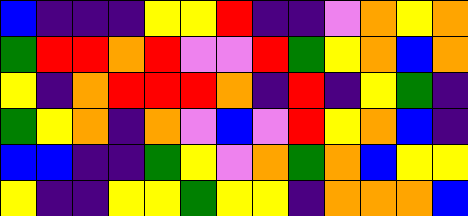[["blue", "indigo", "indigo", "indigo", "yellow", "yellow", "red", "indigo", "indigo", "violet", "orange", "yellow", "orange"], ["green", "red", "red", "orange", "red", "violet", "violet", "red", "green", "yellow", "orange", "blue", "orange"], ["yellow", "indigo", "orange", "red", "red", "red", "orange", "indigo", "red", "indigo", "yellow", "green", "indigo"], ["green", "yellow", "orange", "indigo", "orange", "violet", "blue", "violet", "red", "yellow", "orange", "blue", "indigo"], ["blue", "blue", "indigo", "indigo", "green", "yellow", "violet", "orange", "green", "orange", "blue", "yellow", "yellow"], ["yellow", "indigo", "indigo", "yellow", "yellow", "green", "yellow", "yellow", "indigo", "orange", "orange", "orange", "blue"]]